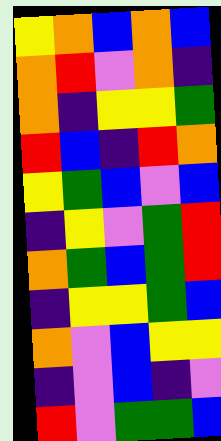[["yellow", "orange", "blue", "orange", "blue"], ["orange", "red", "violet", "orange", "indigo"], ["orange", "indigo", "yellow", "yellow", "green"], ["red", "blue", "indigo", "red", "orange"], ["yellow", "green", "blue", "violet", "blue"], ["indigo", "yellow", "violet", "green", "red"], ["orange", "green", "blue", "green", "red"], ["indigo", "yellow", "yellow", "green", "blue"], ["orange", "violet", "blue", "yellow", "yellow"], ["indigo", "violet", "blue", "indigo", "violet"], ["red", "violet", "green", "green", "blue"]]